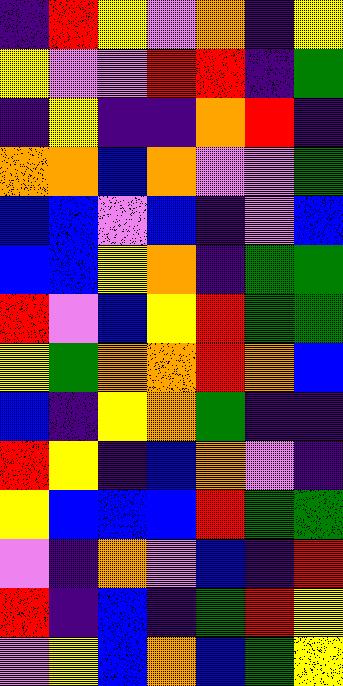[["indigo", "red", "yellow", "violet", "orange", "indigo", "yellow"], ["yellow", "violet", "violet", "red", "red", "indigo", "green"], ["indigo", "yellow", "indigo", "indigo", "orange", "red", "indigo"], ["orange", "orange", "blue", "orange", "violet", "violet", "green"], ["blue", "blue", "violet", "blue", "indigo", "violet", "blue"], ["blue", "blue", "yellow", "orange", "indigo", "green", "green"], ["red", "violet", "blue", "yellow", "red", "green", "green"], ["yellow", "green", "orange", "orange", "red", "orange", "blue"], ["blue", "indigo", "yellow", "orange", "green", "indigo", "indigo"], ["red", "yellow", "indigo", "blue", "orange", "violet", "indigo"], ["yellow", "blue", "blue", "blue", "red", "green", "green"], ["violet", "indigo", "orange", "violet", "blue", "indigo", "red"], ["red", "indigo", "blue", "indigo", "green", "red", "yellow"], ["violet", "yellow", "blue", "orange", "blue", "green", "yellow"]]